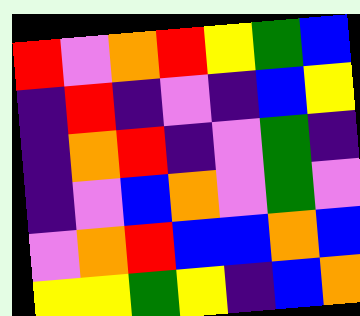[["red", "violet", "orange", "red", "yellow", "green", "blue"], ["indigo", "red", "indigo", "violet", "indigo", "blue", "yellow"], ["indigo", "orange", "red", "indigo", "violet", "green", "indigo"], ["indigo", "violet", "blue", "orange", "violet", "green", "violet"], ["violet", "orange", "red", "blue", "blue", "orange", "blue"], ["yellow", "yellow", "green", "yellow", "indigo", "blue", "orange"]]